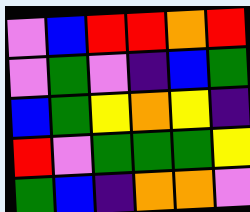[["violet", "blue", "red", "red", "orange", "red"], ["violet", "green", "violet", "indigo", "blue", "green"], ["blue", "green", "yellow", "orange", "yellow", "indigo"], ["red", "violet", "green", "green", "green", "yellow"], ["green", "blue", "indigo", "orange", "orange", "violet"]]